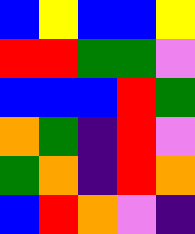[["blue", "yellow", "blue", "blue", "yellow"], ["red", "red", "green", "green", "violet"], ["blue", "blue", "blue", "red", "green"], ["orange", "green", "indigo", "red", "violet"], ["green", "orange", "indigo", "red", "orange"], ["blue", "red", "orange", "violet", "indigo"]]